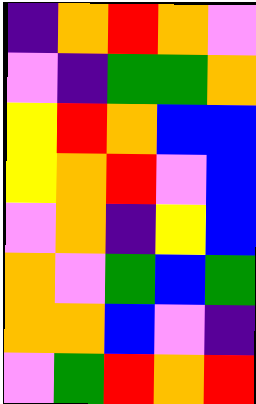[["indigo", "orange", "red", "orange", "violet"], ["violet", "indigo", "green", "green", "orange"], ["yellow", "red", "orange", "blue", "blue"], ["yellow", "orange", "red", "violet", "blue"], ["violet", "orange", "indigo", "yellow", "blue"], ["orange", "violet", "green", "blue", "green"], ["orange", "orange", "blue", "violet", "indigo"], ["violet", "green", "red", "orange", "red"]]